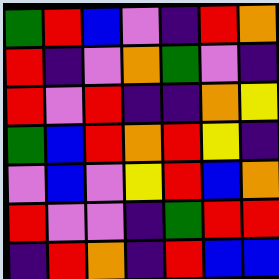[["green", "red", "blue", "violet", "indigo", "red", "orange"], ["red", "indigo", "violet", "orange", "green", "violet", "indigo"], ["red", "violet", "red", "indigo", "indigo", "orange", "yellow"], ["green", "blue", "red", "orange", "red", "yellow", "indigo"], ["violet", "blue", "violet", "yellow", "red", "blue", "orange"], ["red", "violet", "violet", "indigo", "green", "red", "red"], ["indigo", "red", "orange", "indigo", "red", "blue", "blue"]]